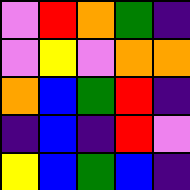[["violet", "red", "orange", "green", "indigo"], ["violet", "yellow", "violet", "orange", "orange"], ["orange", "blue", "green", "red", "indigo"], ["indigo", "blue", "indigo", "red", "violet"], ["yellow", "blue", "green", "blue", "indigo"]]